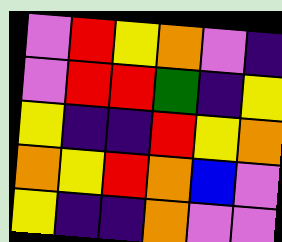[["violet", "red", "yellow", "orange", "violet", "indigo"], ["violet", "red", "red", "green", "indigo", "yellow"], ["yellow", "indigo", "indigo", "red", "yellow", "orange"], ["orange", "yellow", "red", "orange", "blue", "violet"], ["yellow", "indigo", "indigo", "orange", "violet", "violet"]]